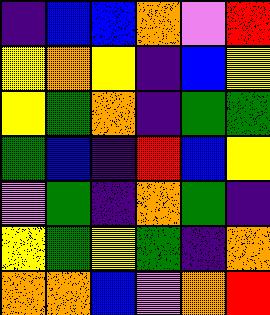[["indigo", "blue", "blue", "orange", "violet", "red"], ["yellow", "orange", "yellow", "indigo", "blue", "yellow"], ["yellow", "green", "orange", "indigo", "green", "green"], ["green", "blue", "indigo", "red", "blue", "yellow"], ["violet", "green", "indigo", "orange", "green", "indigo"], ["yellow", "green", "yellow", "green", "indigo", "orange"], ["orange", "orange", "blue", "violet", "orange", "red"]]